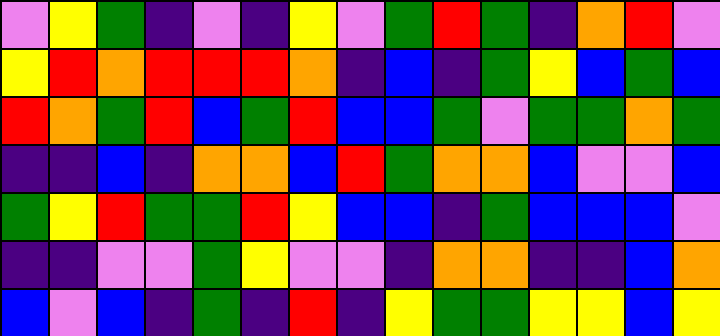[["violet", "yellow", "green", "indigo", "violet", "indigo", "yellow", "violet", "green", "red", "green", "indigo", "orange", "red", "violet"], ["yellow", "red", "orange", "red", "red", "red", "orange", "indigo", "blue", "indigo", "green", "yellow", "blue", "green", "blue"], ["red", "orange", "green", "red", "blue", "green", "red", "blue", "blue", "green", "violet", "green", "green", "orange", "green"], ["indigo", "indigo", "blue", "indigo", "orange", "orange", "blue", "red", "green", "orange", "orange", "blue", "violet", "violet", "blue"], ["green", "yellow", "red", "green", "green", "red", "yellow", "blue", "blue", "indigo", "green", "blue", "blue", "blue", "violet"], ["indigo", "indigo", "violet", "violet", "green", "yellow", "violet", "violet", "indigo", "orange", "orange", "indigo", "indigo", "blue", "orange"], ["blue", "violet", "blue", "indigo", "green", "indigo", "red", "indigo", "yellow", "green", "green", "yellow", "yellow", "blue", "yellow"]]